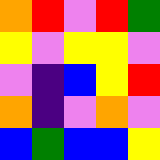[["orange", "red", "violet", "red", "green"], ["yellow", "violet", "yellow", "yellow", "violet"], ["violet", "indigo", "blue", "yellow", "red"], ["orange", "indigo", "violet", "orange", "violet"], ["blue", "green", "blue", "blue", "yellow"]]